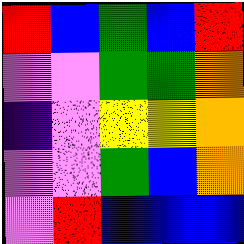[["red", "blue", "green", "blue", "red"], ["violet", "violet", "green", "green", "orange"], ["indigo", "violet", "yellow", "yellow", "orange"], ["violet", "violet", "green", "blue", "orange"], ["violet", "red", "blue", "blue", "blue"]]